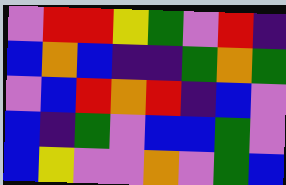[["violet", "red", "red", "yellow", "green", "violet", "red", "indigo"], ["blue", "orange", "blue", "indigo", "indigo", "green", "orange", "green"], ["violet", "blue", "red", "orange", "red", "indigo", "blue", "violet"], ["blue", "indigo", "green", "violet", "blue", "blue", "green", "violet"], ["blue", "yellow", "violet", "violet", "orange", "violet", "green", "blue"]]